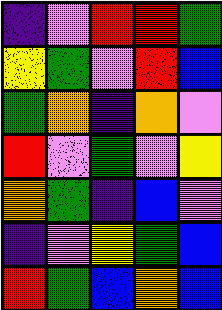[["indigo", "violet", "red", "red", "green"], ["yellow", "green", "violet", "red", "blue"], ["green", "orange", "indigo", "orange", "violet"], ["red", "violet", "green", "violet", "yellow"], ["orange", "green", "indigo", "blue", "violet"], ["indigo", "violet", "yellow", "green", "blue"], ["red", "green", "blue", "orange", "blue"]]